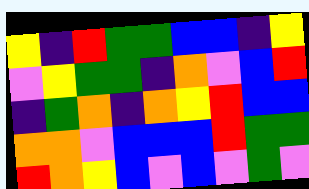[["yellow", "indigo", "red", "green", "green", "blue", "blue", "indigo", "yellow"], ["violet", "yellow", "green", "green", "indigo", "orange", "violet", "blue", "red"], ["indigo", "green", "orange", "indigo", "orange", "yellow", "red", "blue", "blue"], ["orange", "orange", "violet", "blue", "blue", "blue", "red", "green", "green"], ["red", "orange", "yellow", "blue", "violet", "blue", "violet", "green", "violet"]]